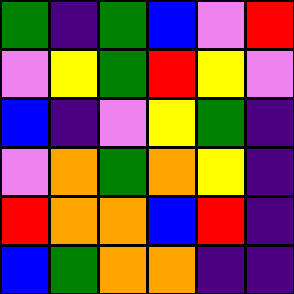[["green", "indigo", "green", "blue", "violet", "red"], ["violet", "yellow", "green", "red", "yellow", "violet"], ["blue", "indigo", "violet", "yellow", "green", "indigo"], ["violet", "orange", "green", "orange", "yellow", "indigo"], ["red", "orange", "orange", "blue", "red", "indigo"], ["blue", "green", "orange", "orange", "indigo", "indigo"]]